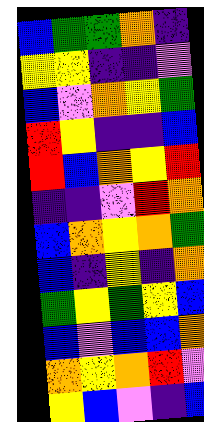[["blue", "green", "green", "orange", "indigo"], ["yellow", "yellow", "indigo", "indigo", "violet"], ["blue", "violet", "orange", "yellow", "green"], ["red", "yellow", "indigo", "indigo", "blue"], ["red", "blue", "orange", "yellow", "red"], ["indigo", "indigo", "violet", "red", "orange"], ["blue", "orange", "yellow", "orange", "green"], ["blue", "indigo", "yellow", "indigo", "orange"], ["green", "yellow", "green", "yellow", "blue"], ["blue", "violet", "blue", "blue", "orange"], ["orange", "yellow", "orange", "red", "violet"], ["yellow", "blue", "violet", "indigo", "blue"]]